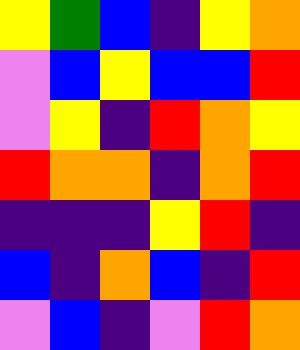[["yellow", "green", "blue", "indigo", "yellow", "orange"], ["violet", "blue", "yellow", "blue", "blue", "red"], ["violet", "yellow", "indigo", "red", "orange", "yellow"], ["red", "orange", "orange", "indigo", "orange", "red"], ["indigo", "indigo", "indigo", "yellow", "red", "indigo"], ["blue", "indigo", "orange", "blue", "indigo", "red"], ["violet", "blue", "indigo", "violet", "red", "orange"]]